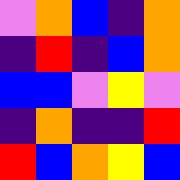[["violet", "orange", "blue", "indigo", "orange"], ["indigo", "red", "indigo", "blue", "orange"], ["blue", "blue", "violet", "yellow", "violet"], ["indigo", "orange", "indigo", "indigo", "red"], ["red", "blue", "orange", "yellow", "blue"]]